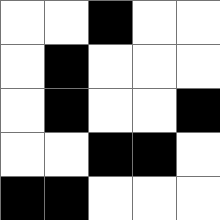[["white", "white", "black", "white", "white"], ["white", "black", "white", "white", "white"], ["white", "black", "white", "white", "black"], ["white", "white", "black", "black", "white"], ["black", "black", "white", "white", "white"]]